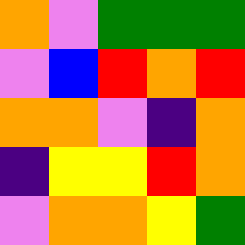[["orange", "violet", "green", "green", "green"], ["violet", "blue", "red", "orange", "red"], ["orange", "orange", "violet", "indigo", "orange"], ["indigo", "yellow", "yellow", "red", "orange"], ["violet", "orange", "orange", "yellow", "green"]]